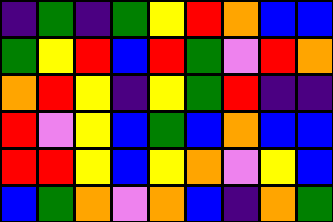[["indigo", "green", "indigo", "green", "yellow", "red", "orange", "blue", "blue"], ["green", "yellow", "red", "blue", "red", "green", "violet", "red", "orange"], ["orange", "red", "yellow", "indigo", "yellow", "green", "red", "indigo", "indigo"], ["red", "violet", "yellow", "blue", "green", "blue", "orange", "blue", "blue"], ["red", "red", "yellow", "blue", "yellow", "orange", "violet", "yellow", "blue"], ["blue", "green", "orange", "violet", "orange", "blue", "indigo", "orange", "green"]]